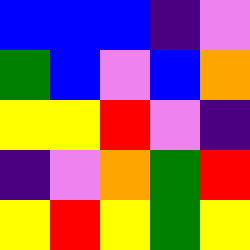[["blue", "blue", "blue", "indigo", "violet"], ["green", "blue", "violet", "blue", "orange"], ["yellow", "yellow", "red", "violet", "indigo"], ["indigo", "violet", "orange", "green", "red"], ["yellow", "red", "yellow", "green", "yellow"]]